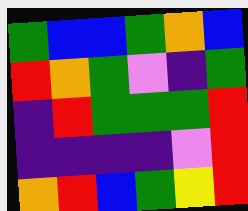[["green", "blue", "blue", "green", "orange", "blue"], ["red", "orange", "green", "violet", "indigo", "green"], ["indigo", "red", "green", "green", "green", "red"], ["indigo", "indigo", "indigo", "indigo", "violet", "red"], ["orange", "red", "blue", "green", "yellow", "red"]]